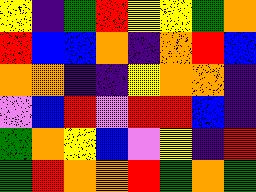[["yellow", "indigo", "green", "red", "yellow", "yellow", "green", "orange"], ["red", "blue", "blue", "orange", "indigo", "orange", "red", "blue"], ["orange", "orange", "indigo", "indigo", "yellow", "orange", "orange", "indigo"], ["violet", "blue", "red", "violet", "red", "red", "blue", "indigo"], ["green", "orange", "yellow", "blue", "violet", "yellow", "indigo", "red"], ["green", "red", "orange", "orange", "red", "green", "orange", "green"]]